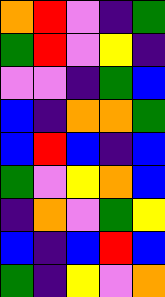[["orange", "red", "violet", "indigo", "green"], ["green", "red", "violet", "yellow", "indigo"], ["violet", "violet", "indigo", "green", "blue"], ["blue", "indigo", "orange", "orange", "green"], ["blue", "red", "blue", "indigo", "blue"], ["green", "violet", "yellow", "orange", "blue"], ["indigo", "orange", "violet", "green", "yellow"], ["blue", "indigo", "blue", "red", "blue"], ["green", "indigo", "yellow", "violet", "orange"]]